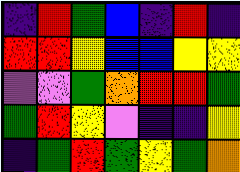[["indigo", "red", "green", "blue", "indigo", "red", "indigo"], ["red", "red", "yellow", "blue", "blue", "yellow", "yellow"], ["violet", "violet", "green", "orange", "red", "red", "green"], ["green", "red", "yellow", "violet", "indigo", "indigo", "yellow"], ["indigo", "green", "red", "green", "yellow", "green", "orange"]]